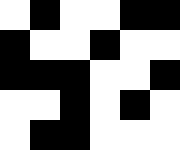[["white", "black", "white", "white", "black", "black"], ["black", "white", "white", "black", "white", "white"], ["black", "black", "black", "white", "white", "black"], ["white", "white", "black", "white", "black", "white"], ["white", "black", "black", "white", "white", "white"]]